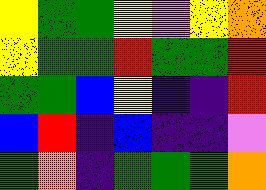[["yellow", "green", "green", "yellow", "violet", "yellow", "orange"], ["yellow", "green", "green", "red", "green", "green", "red"], ["green", "green", "blue", "yellow", "indigo", "indigo", "red"], ["blue", "red", "indigo", "blue", "indigo", "indigo", "violet"], ["green", "orange", "indigo", "green", "green", "green", "orange"]]